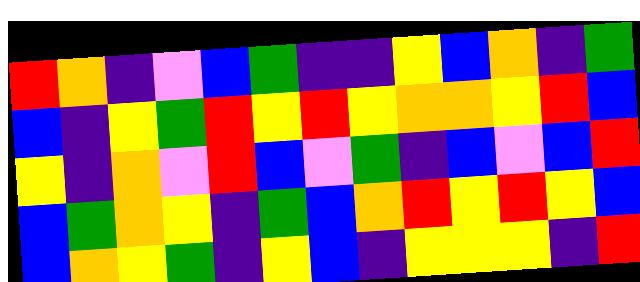[["red", "orange", "indigo", "violet", "blue", "green", "indigo", "indigo", "yellow", "blue", "orange", "indigo", "green"], ["blue", "indigo", "yellow", "green", "red", "yellow", "red", "yellow", "orange", "orange", "yellow", "red", "blue"], ["yellow", "indigo", "orange", "violet", "red", "blue", "violet", "green", "indigo", "blue", "violet", "blue", "red"], ["blue", "green", "orange", "yellow", "indigo", "green", "blue", "orange", "red", "yellow", "red", "yellow", "blue"], ["blue", "orange", "yellow", "green", "indigo", "yellow", "blue", "indigo", "yellow", "yellow", "yellow", "indigo", "red"]]